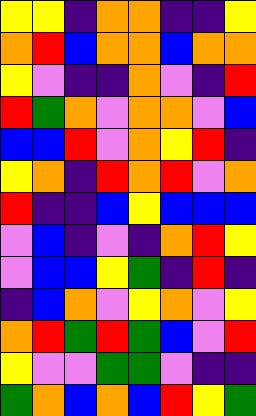[["yellow", "yellow", "indigo", "orange", "orange", "indigo", "indigo", "yellow"], ["orange", "red", "blue", "orange", "orange", "blue", "orange", "orange"], ["yellow", "violet", "indigo", "indigo", "orange", "violet", "indigo", "red"], ["red", "green", "orange", "violet", "orange", "orange", "violet", "blue"], ["blue", "blue", "red", "violet", "orange", "yellow", "red", "indigo"], ["yellow", "orange", "indigo", "red", "orange", "red", "violet", "orange"], ["red", "indigo", "indigo", "blue", "yellow", "blue", "blue", "blue"], ["violet", "blue", "indigo", "violet", "indigo", "orange", "red", "yellow"], ["violet", "blue", "blue", "yellow", "green", "indigo", "red", "indigo"], ["indigo", "blue", "orange", "violet", "yellow", "orange", "violet", "yellow"], ["orange", "red", "green", "red", "green", "blue", "violet", "red"], ["yellow", "violet", "violet", "green", "green", "violet", "indigo", "indigo"], ["green", "orange", "blue", "orange", "blue", "red", "yellow", "green"]]